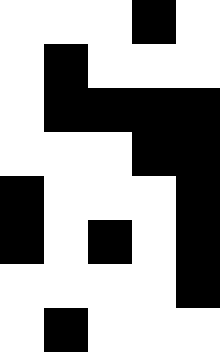[["white", "white", "white", "black", "white"], ["white", "black", "white", "white", "white"], ["white", "black", "black", "black", "black"], ["white", "white", "white", "black", "black"], ["black", "white", "white", "white", "black"], ["black", "white", "black", "white", "black"], ["white", "white", "white", "white", "black"], ["white", "black", "white", "white", "white"]]